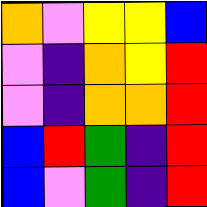[["orange", "violet", "yellow", "yellow", "blue"], ["violet", "indigo", "orange", "yellow", "red"], ["violet", "indigo", "orange", "orange", "red"], ["blue", "red", "green", "indigo", "red"], ["blue", "violet", "green", "indigo", "red"]]